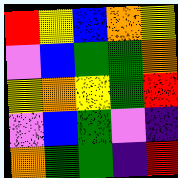[["red", "yellow", "blue", "orange", "yellow"], ["violet", "blue", "green", "green", "orange"], ["yellow", "orange", "yellow", "green", "red"], ["violet", "blue", "green", "violet", "indigo"], ["orange", "green", "green", "indigo", "red"]]